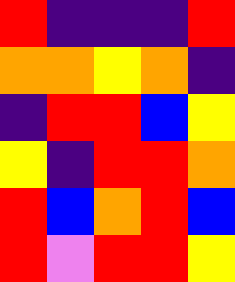[["red", "indigo", "indigo", "indigo", "red"], ["orange", "orange", "yellow", "orange", "indigo"], ["indigo", "red", "red", "blue", "yellow"], ["yellow", "indigo", "red", "red", "orange"], ["red", "blue", "orange", "red", "blue"], ["red", "violet", "red", "red", "yellow"]]